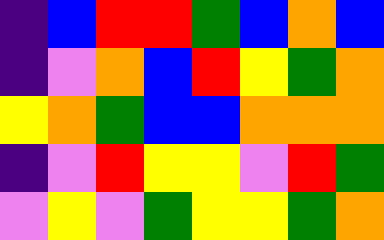[["indigo", "blue", "red", "red", "green", "blue", "orange", "blue"], ["indigo", "violet", "orange", "blue", "red", "yellow", "green", "orange"], ["yellow", "orange", "green", "blue", "blue", "orange", "orange", "orange"], ["indigo", "violet", "red", "yellow", "yellow", "violet", "red", "green"], ["violet", "yellow", "violet", "green", "yellow", "yellow", "green", "orange"]]